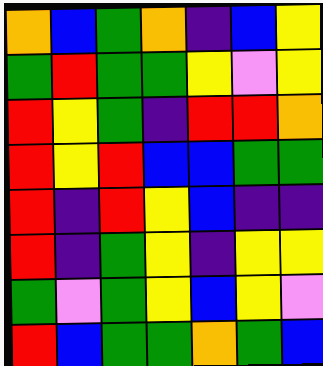[["orange", "blue", "green", "orange", "indigo", "blue", "yellow"], ["green", "red", "green", "green", "yellow", "violet", "yellow"], ["red", "yellow", "green", "indigo", "red", "red", "orange"], ["red", "yellow", "red", "blue", "blue", "green", "green"], ["red", "indigo", "red", "yellow", "blue", "indigo", "indigo"], ["red", "indigo", "green", "yellow", "indigo", "yellow", "yellow"], ["green", "violet", "green", "yellow", "blue", "yellow", "violet"], ["red", "blue", "green", "green", "orange", "green", "blue"]]